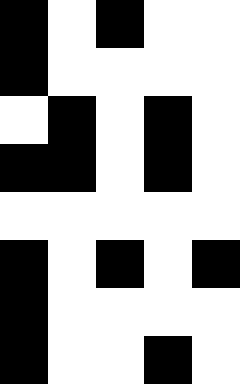[["black", "white", "black", "white", "white"], ["black", "white", "white", "white", "white"], ["white", "black", "white", "black", "white"], ["black", "black", "white", "black", "white"], ["white", "white", "white", "white", "white"], ["black", "white", "black", "white", "black"], ["black", "white", "white", "white", "white"], ["black", "white", "white", "black", "white"]]